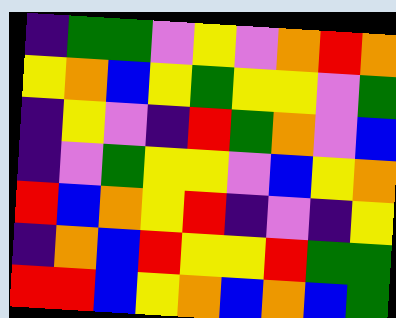[["indigo", "green", "green", "violet", "yellow", "violet", "orange", "red", "orange"], ["yellow", "orange", "blue", "yellow", "green", "yellow", "yellow", "violet", "green"], ["indigo", "yellow", "violet", "indigo", "red", "green", "orange", "violet", "blue"], ["indigo", "violet", "green", "yellow", "yellow", "violet", "blue", "yellow", "orange"], ["red", "blue", "orange", "yellow", "red", "indigo", "violet", "indigo", "yellow"], ["indigo", "orange", "blue", "red", "yellow", "yellow", "red", "green", "green"], ["red", "red", "blue", "yellow", "orange", "blue", "orange", "blue", "green"]]